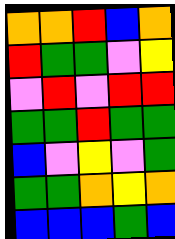[["orange", "orange", "red", "blue", "orange"], ["red", "green", "green", "violet", "yellow"], ["violet", "red", "violet", "red", "red"], ["green", "green", "red", "green", "green"], ["blue", "violet", "yellow", "violet", "green"], ["green", "green", "orange", "yellow", "orange"], ["blue", "blue", "blue", "green", "blue"]]